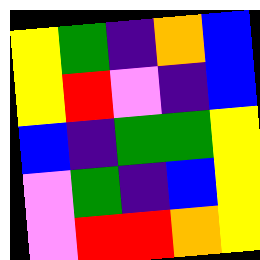[["yellow", "green", "indigo", "orange", "blue"], ["yellow", "red", "violet", "indigo", "blue"], ["blue", "indigo", "green", "green", "yellow"], ["violet", "green", "indigo", "blue", "yellow"], ["violet", "red", "red", "orange", "yellow"]]